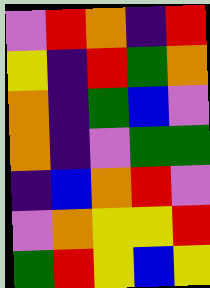[["violet", "red", "orange", "indigo", "red"], ["yellow", "indigo", "red", "green", "orange"], ["orange", "indigo", "green", "blue", "violet"], ["orange", "indigo", "violet", "green", "green"], ["indigo", "blue", "orange", "red", "violet"], ["violet", "orange", "yellow", "yellow", "red"], ["green", "red", "yellow", "blue", "yellow"]]